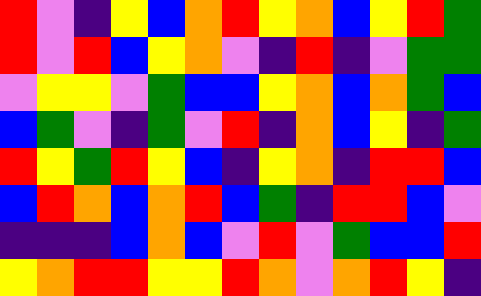[["red", "violet", "indigo", "yellow", "blue", "orange", "red", "yellow", "orange", "blue", "yellow", "red", "green"], ["red", "violet", "red", "blue", "yellow", "orange", "violet", "indigo", "red", "indigo", "violet", "green", "green"], ["violet", "yellow", "yellow", "violet", "green", "blue", "blue", "yellow", "orange", "blue", "orange", "green", "blue"], ["blue", "green", "violet", "indigo", "green", "violet", "red", "indigo", "orange", "blue", "yellow", "indigo", "green"], ["red", "yellow", "green", "red", "yellow", "blue", "indigo", "yellow", "orange", "indigo", "red", "red", "blue"], ["blue", "red", "orange", "blue", "orange", "red", "blue", "green", "indigo", "red", "red", "blue", "violet"], ["indigo", "indigo", "indigo", "blue", "orange", "blue", "violet", "red", "violet", "green", "blue", "blue", "red"], ["yellow", "orange", "red", "red", "yellow", "yellow", "red", "orange", "violet", "orange", "red", "yellow", "indigo"]]